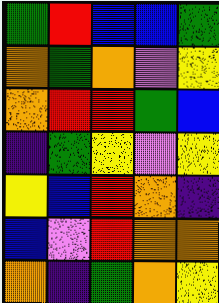[["green", "red", "blue", "blue", "green"], ["orange", "green", "orange", "violet", "yellow"], ["orange", "red", "red", "green", "blue"], ["indigo", "green", "yellow", "violet", "yellow"], ["yellow", "blue", "red", "orange", "indigo"], ["blue", "violet", "red", "orange", "orange"], ["orange", "indigo", "green", "orange", "yellow"]]